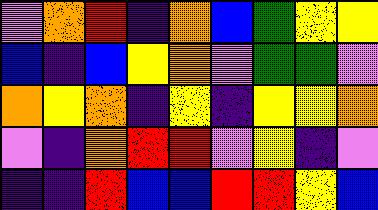[["violet", "orange", "red", "indigo", "orange", "blue", "green", "yellow", "yellow"], ["blue", "indigo", "blue", "yellow", "orange", "violet", "green", "green", "violet"], ["orange", "yellow", "orange", "indigo", "yellow", "indigo", "yellow", "yellow", "orange"], ["violet", "indigo", "orange", "red", "red", "violet", "yellow", "indigo", "violet"], ["indigo", "indigo", "red", "blue", "blue", "red", "red", "yellow", "blue"]]